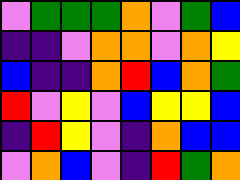[["violet", "green", "green", "green", "orange", "violet", "green", "blue"], ["indigo", "indigo", "violet", "orange", "orange", "violet", "orange", "yellow"], ["blue", "indigo", "indigo", "orange", "red", "blue", "orange", "green"], ["red", "violet", "yellow", "violet", "blue", "yellow", "yellow", "blue"], ["indigo", "red", "yellow", "violet", "indigo", "orange", "blue", "blue"], ["violet", "orange", "blue", "violet", "indigo", "red", "green", "orange"]]